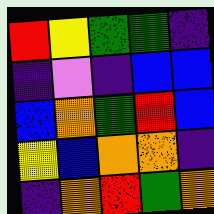[["red", "yellow", "green", "green", "indigo"], ["indigo", "violet", "indigo", "blue", "blue"], ["blue", "orange", "green", "red", "blue"], ["yellow", "blue", "orange", "orange", "indigo"], ["indigo", "orange", "red", "green", "orange"]]